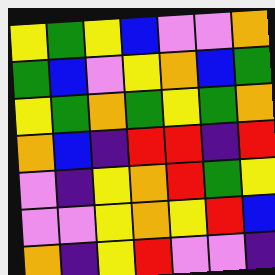[["yellow", "green", "yellow", "blue", "violet", "violet", "orange"], ["green", "blue", "violet", "yellow", "orange", "blue", "green"], ["yellow", "green", "orange", "green", "yellow", "green", "orange"], ["orange", "blue", "indigo", "red", "red", "indigo", "red"], ["violet", "indigo", "yellow", "orange", "red", "green", "yellow"], ["violet", "violet", "yellow", "orange", "yellow", "red", "blue"], ["orange", "indigo", "yellow", "red", "violet", "violet", "indigo"]]